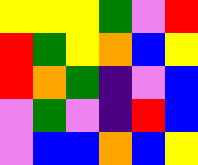[["yellow", "yellow", "yellow", "green", "violet", "red"], ["red", "green", "yellow", "orange", "blue", "yellow"], ["red", "orange", "green", "indigo", "violet", "blue"], ["violet", "green", "violet", "indigo", "red", "blue"], ["violet", "blue", "blue", "orange", "blue", "yellow"]]